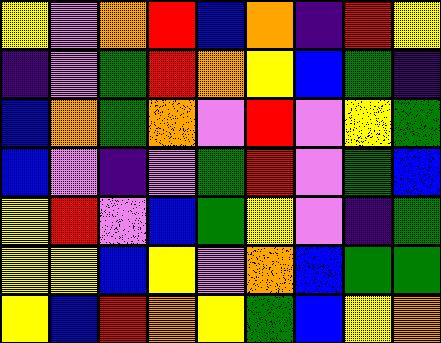[["yellow", "violet", "orange", "red", "blue", "orange", "indigo", "red", "yellow"], ["indigo", "violet", "green", "red", "orange", "yellow", "blue", "green", "indigo"], ["blue", "orange", "green", "orange", "violet", "red", "violet", "yellow", "green"], ["blue", "violet", "indigo", "violet", "green", "red", "violet", "green", "blue"], ["yellow", "red", "violet", "blue", "green", "yellow", "violet", "indigo", "green"], ["yellow", "yellow", "blue", "yellow", "violet", "orange", "blue", "green", "green"], ["yellow", "blue", "red", "orange", "yellow", "green", "blue", "yellow", "orange"]]